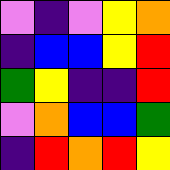[["violet", "indigo", "violet", "yellow", "orange"], ["indigo", "blue", "blue", "yellow", "red"], ["green", "yellow", "indigo", "indigo", "red"], ["violet", "orange", "blue", "blue", "green"], ["indigo", "red", "orange", "red", "yellow"]]